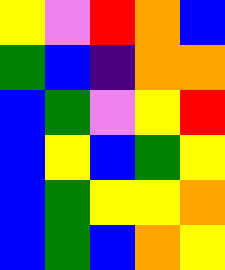[["yellow", "violet", "red", "orange", "blue"], ["green", "blue", "indigo", "orange", "orange"], ["blue", "green", "violet", "yellow", "red"], ["blue", "yellow", "blue", "green", "yellow"], ["blue", "green", "yellow", "yellow", "orange"], ["blue", "green", "blue", "orange", "yellow"]]